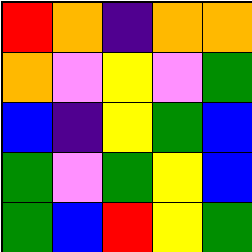[["red", "orange", "indigo", "orange", "orange"], ["orange", "violet", "yellow", "violet", "green"], ["blue", "indigo", "yellow", "green", "blue"], ["green", "violet", "green", "yellow", "blue"], ["green", "blue", "red", "yellow", "green"]]